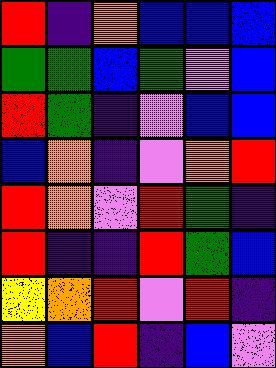[["red", "indigo", "orange", "blue", "blue", "blue"], ["green", "green", "blue", "green", "violet", "blue"], ["red", "green", "indigo", "violet", "blue", "blue"], ["blue", "orange", "indigo", "violet", "orange", "red"], ["red", "orange", "violet", "red", "green", "indigo"], ["red", "indigo", "indigo", "red", "green", "blue"], ["yellow", "orange", "red", "violet", "red", "indigo"], ["orange", "blue", "red", "indigo", "blue", "violet"]]